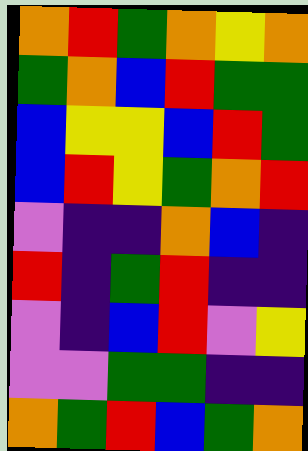[["orange", "red", "green", "orange", "yellow", "orange"], ["green", "orange", "blue", "red", "green", "green"], ["blue", "yellow", "yellow", "blue", "red", "green"], ["blue", "red", "yellow", "green", "orange", "red"], ["violet", "indigo", "indigo", "orange", "blue", "indigo"], ["red", "indigo", "green", "red", "indigo", "indigo"], ["violet", "indigo", "blue", "red", "violet", "yellow"], ["violet", "violet", "green", "green", "indigo", "indigo"], ["orange", "green", "red", "blue", "green", "orange"]]